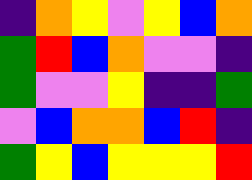[["indigo", "orange", "yellow", "violet", "yellow", "blue", "orange"], ["green", "red", "blue", "orange", "violet", "violet", "indigo"], ["green", "violet", "violet", "yellow", "indigo", "indigo", "green"], ["violet", "blue", "orange", "orange", "blue", "red", "indigo"], ["green", "yellow", "blue", "yellow", "yellow", "yellow", "red"]]